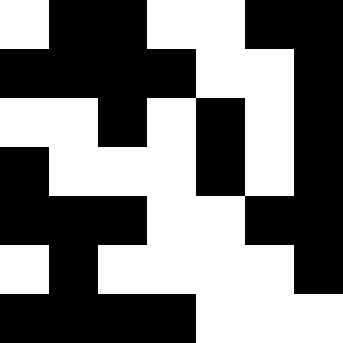[["white", "black", "black", "white", "white", "black", "black"], ["black", "black", "black", "black", "white", "white", "black"], ["white", "white", "black", "white", "black", "white", "black"], ["black", "white", "white", "white", "black", "white", "black"], ["black", "black", "black", "white", "white", "black", "black"], ["white", "black", "white", "white", "white", "white", "black"], ["black", "black", "black", "black", "white", "white", "white"]]